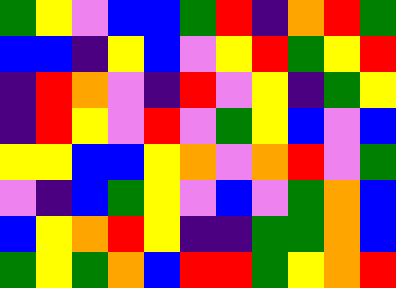[["green", "yellow", "violet", "blue", "blue", "green", "red", "indigo", "orange", "red", "green"], ["blue", "blue", "indigo", "yellow", "blue", "violet", "yellow", "red", "green", "yellow", "red"], ["indigo", "red", "orange", "violet", "indigo", "red", "violet", "yellow", "indigo", "green", "yellow"], ["indigo", "red", "yellow", "violet", "red", "violet", "green", "yellow", "blue", "violet", "blue"], ["yellow", "yellow", "blue", "blue", "yellow", "orange", "violet", "orange", "red", "violet", "green"], ["violet", "indigo", "blue", "green", "yellow", "violet", "blue", "violet", "green", "orange", "blue"], ["blue", "yellow", "orange", "red", "yellow", "indigo", "indigo", "green", "green", "orange", "blue"], ["green", "yellow", "green", "orange", "blue", "red", "red", "green", "yellow", "orange", "red"]]